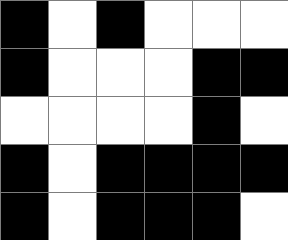[["black", "white", "black", "white", "white", "white"], ["black", "white", "white", "white", "black", "black"], ["white", "white", "white", "white", "black", "white"], ["black", "white", "black", "black", "black", "black"], ["black", "white", "black", "black", "black", "white"]]